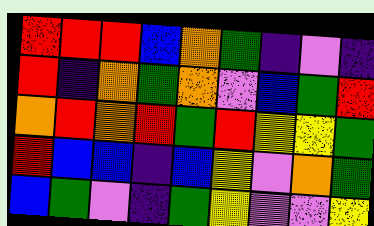[["red", "red", "red", "blue", "orange", "green", "indigo", "violet", "indigo"], ["red", "indigo", "orange", "green", "orange", "violet", "blue", "green", "red"], ["orange", "red", "orange", "red", "green", "red", "yellow", "yellow", "green"], ["red", "blue", "blue", "indigo", "blue", "yellow", "violet", "orange", "green"], ["blue", "green", "violet", "indigo", "green", "yellow", "violet", "violet", "yellow"]]